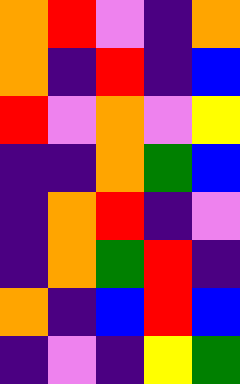[["orange", "red", "violet", "indigo", "orange"], ["orange", "indigo", "red", "indigo", "blue"], ["red", "violet", "orange", "violet", "yellow"], ["indigo", "indigo", "orange", "green", "blue"], ["indigo", "orange", "red", "indigo", "violet"], ["indigo", "orange", "green", "red", "indigo"], ["orange", "indigo", "blue", "red", "blue"], ["indigo", "violet", "indigo", "yellow", "green"]]